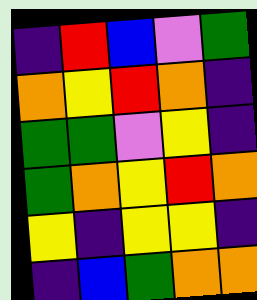[["indigo", "red", "blue", "violet", "green"], ["orange", "yellow", "red", "orange", "indigo"], ["green", "green", "violet", "yellow", "indigo"], ["green", "orange", "yellow", "red", "orange"], ["yellow", "indigo", "yellow", "yellow", "indigo"], ["indigo", "blue", "green", "orange", "orange"]]